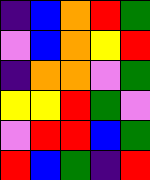[["indigo", "blue", "orange", "red", "green"], ["violet", "blue", "orange", "yellow", "red"], ["indigo", "orange", "orange", "violet", "green"], ["yellow", "yellow", "red", "green", "violet"], ["violet", "red", "red", "blue", "green"], ["red", "blue", "green", "indigo", "red"]]